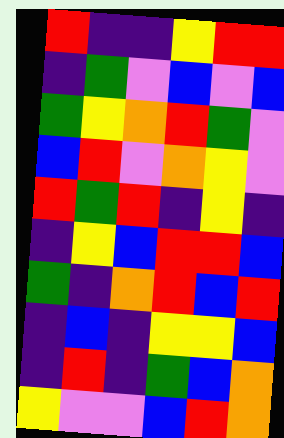[["red", "indigo", "indigo", "yellow", "red", "red"], ["indigo", "green", "violet", "blue", "violet", "blue"], ["green", "yellow", "orange", "red", "green", "violet"], ["blue", "red", "violet", "orange", "yellow", "violet"], ["red", "green", "red", "indigo", "yellow", "indigo"], ["indigo", "yellow", "blue", "red", "red", "blue"], ["green", "indigo", "orange", "red", "blue", "red"], ["indigo", "blue", "indigo", "yellow", "yellow", "blue"], ["indigo", "red", "indigo", "green", "blue", "orange"], ["yellow", "violet", "violet", "blue", "red", "orange"]]